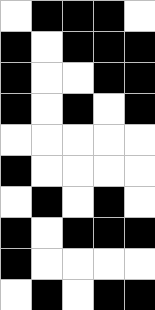[["white", "black", "black", "black", "white"], ["black", "white", "black", "black", "black"], ["black", "white", "white", "black", "black"], ["black", "white", "black", "white", "black"], ["white", "white", "white", "white", "white"], ["black", "white", "white", "white", "white"], ["white", "black", "white", "black", "white"], ["black", "white", "black", "black", "black"], ["black", "white", "white", "white", "white"], ["white", "black", "white", "black", "black"]]